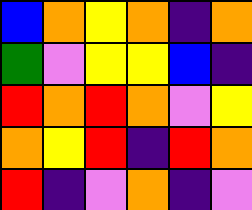[["blue", "orange", "yellow", "orange", "indigo", "orange"], ["green", "violet", "yellow", "yellow", "blue", "indigo"], ["red", "orange", "red", "orange", "violet", "yellow"], ["orange", "yellow", "red", "indigo", "red", "orange"], ["red", "indigo", "violet", "orange", "indigo", "violet"]]